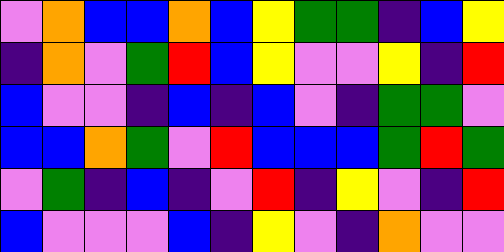[["violet", "orange", "blue", "blue", "orange", "blue", "yellow", "green", "green", "indigo", "blue", "yellow"], ["indigo", "orange", "violet", "green", "red", "blue", "yellow", "violet", "violet", "yellow", "indigo", "red"], ["blue", "violet", "violet", "indigo", "blue", "indigo", "blue", "violet", "indigo", "green", "green", "violet"], ["blue", "blue", "orange", "green", "violet", "red", "blue", "blue", "blue", "green", "red", "green"], ["violet", "green", "indigo", "blue", "indigo", "violet", "red", "indigo", "yellow", "violet", "indigo", "red"], ["blue", "violet", "violet", "violet", "blue", "indigo", "yellow", "violet", "indigo", "orange", "violet", "violet"]]